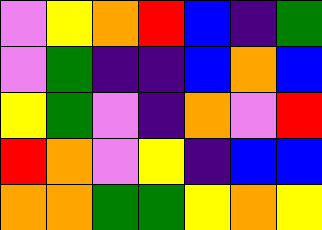[["violet", "yellow", "orange", "red", "blue", "indigo", "green"], ["violet", "green", "indigo", "indigo", "blue", "orange", "blue"], ["yellow", "green", "violet", "indigo", "orange", "violet", "red"], ["red", "orange", "violet", "yellow", "indigo", "blue", "blue"], ["orange", "orange", "green", "green", "yellow", "orange", "yellow"]]